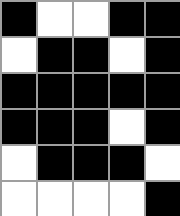[["black", "white", "white", "black", "black"], ["white", "black", "black", "white", "black"], ["black", "black", "black", "black", "black"], ["black", "black", "black", "white", "black"], ["white", "black", "black", "black", "white"], ["white", "white", "white", "white", "black"]]